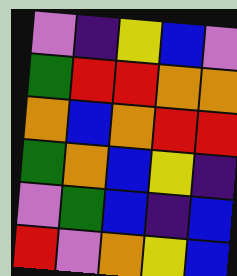[["violet", "indigo", "yellow", "blue", "violet"], ["green", "red", "red", "orange", "orange"], ["orange", "blue", "orange", "red", "red"], ["green", "orange", "blue", "yellow", "indigo"], ["violet", "green", "blue", "indigo", "blue"], ["red", "violet", "orange", "yellow", "blue"]]